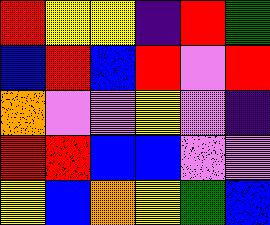[["red", "yellow", "yellow", "indigo", "red", "green"], ["blue", "red", "blue", "red", "violet", "red"], ["orange", "violet", "violet", "yellow", "violet", "indigo"], ["red", "red", "blue", "blue", "violet", "violet"], ["yellow", "blue", "orange", "yellow", "green", "blue"]]